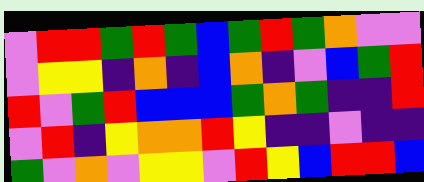[["violet", "red", "red", "green", "red", "green", "blue", "green", "red", "green", "orange", "violet", "violet"], ["violet", "yellow", "yellow", "indigo", "orange", "indigo", "blue", "orange", "indigo", "violet", "blue", "green", "red"], ["red", "violet", "green", "red", "blue", "blue", "blue", "green", "orange", "green", "indigo", "indigo", "red"], ["violet", "red", "indigo", "yellow", "orange", "orange", "red", "yellow", "indigo", "indigo", "violet", "indigo", "indigo"], ["green", "violet", "orange", "violet", "yellow", "yellow", "violet", "red", "yellow", "blue", "red", "red", "blue"]]